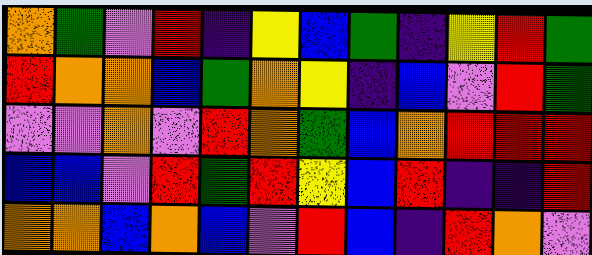[["orange", "green", "violet", "red", "indigo", "yellow", "blue", "green", "indigo", "yellow", "red", "green"], ["red", "orange", "orange", "blue", "green", "orange", "yellow", "indigo", "blue", "violet", "red", "green"], ["violet", "violet", "orange", "violet", "red", "orange", "green", "blue", "orange", "red", "red", "red"], ["blue", "blue", "violet", "red", "green", "red", "yellow", "blue", "red", "indigo", "indigo", "red"], ["orange", "orange", "blue", "orange", "blue", "violet", "red", "blue", "indigo", "red", "orange", "violet"]]